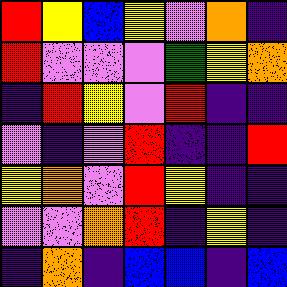[["red", "yellow", "blue", "yellow", "violet", "orange", "indigo"], ["red", "violet", "violet", "violet", "green", "yellow", "orange"], ["indigo", "red", "yellow", "violet", "red", "indigo", "indigo"], ["violet", "indigo", "violet", "red", "indigo", "indigo", "red"], ["yellow", "orange", "violet", "red", "yellow", "indigo", "indigo"], ["violet", "violet", "orange", "red", "indigo", "yellow", "indigo"], ["indigo", "orange", "indigo", "blue", "blue", "indigo", "blue"]]